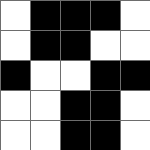[["white", "black", "black", "black", "white"], ["white", "black", "black", "white", "white"], ["black", "white", "white", "black", "black"], ["white", "white", "black", "black", "white"], ["white", "white", "black", "black", "white"]]